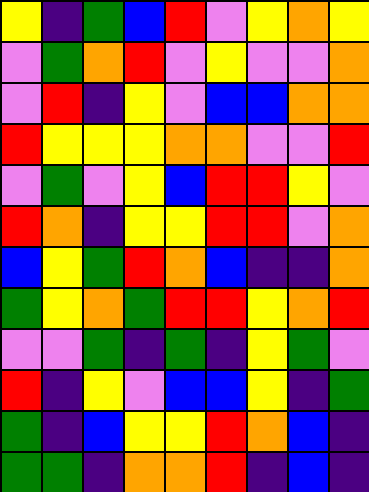[["yellow", "indigo", "green", "blue", "red", "violet", "yellow", "orange", "yellow"], ["violet", "green", "orange", "red", "violet", "yellow", "violet", "violet", "orange"], ["violet", "red", "indigo", "yellow", "violet", "blue", "blue", "orange", "orange"], ["red", "yellow", "yellow", "yellow", "orange", "orange", "violet", "violet", "red"], ["violet", "green", "violet", "yellow", "blue", "red", "red", "yellow", "violet"], ["red", "orange", "indigo", "yellow", "yellow", "red", "red", "violet", "orange"], ["blue", "yellow", "green", "red", "orange", "blue", "indigo", "indigo", "orange"], ["green", "yellow", "orange", "green", "red", "red", "yellow", "orange", "red"], ["violet", "violet", "green", "indigo", "green", "indigo", "yellow", "green", "violet"], ["red", "indigo", "yellow", "violet", "blue", "blue", "yellow", "indigo", "green"], ["green", "indigo", "blue", "yellow", "yellow", "red", "orange", "blue", "indigo"], ["green", "green", "indigo", "orange", "orange", "red", "indigo", "blue", "indigo"]]